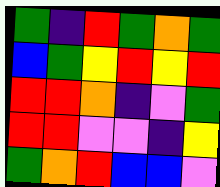[["green", "indigo", "red", "green", "orange", "green"], ["blue", "green", "yellow", "red", "yellow", "red"], ["red", "red", "orange", "indigo", "violet", "green"], ["red", "red", "violet", "violet", "indigo", "yellow"], ["green", "orange", "red", "blue", "blue", "violet"]]